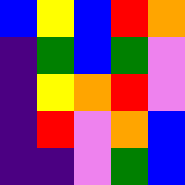[["blue", "yellow", "blue", "red", "orange"], ["indigo", "green", "blue", "green", "violet"], ["indigo", "yellow", "orange", "red", "violet"], ["indigo", "red", "violet", "orange", "blue"], ["indigo", "indigo", "violet", "green", "blue"]]